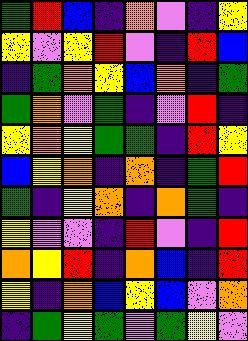[["green", "red", "blue", "indigo", "orange", "violet", "indigo", "yellow"], ["yellow", "violet", "yellow", "red", "violet", "indigo", "red", "blue"], ["indigo", "green", "orange", "yellow", "blue", "orange", "indigo", "green"], ["green", "orange", "violet", "green", "indigo", "violet", "red", "indigo"], ["yellow", "orange", "yellow", "green", "green", "indigo", "red", "yellow"], ["blue", "yellow", "orange", "indigo", "orange", "indigo", "green", "red"], ["green", "indigo", "yellow", "orange", "indigo", "orange", "green", "indigo"], ["yellow", "violet", "violet", "indigo", "red", "violet", "indigo", "red"], ["orange", "yellow", "red", "indigo", "orange", "blue", "indigo", "red"], ["yellow", "indigo", "orange", "blue", "yellow", "blue", "violet", "orange"], ["indigo", "green", "yellow", "green", "violet", "green", "yellow", "violet"]]